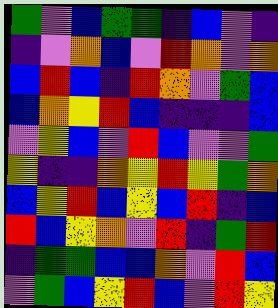[["green", "violet", "blue", "green", "green", "indigo", "blue", "violet", "indigo"], ["indigo", "violet", "orange", "blue", "violet", "red", "orange", "violet", "orange"], ["blue", "red", "blue", "indigo", "red", "orange", "violet", "green", "blue"], ["blue", "orange", "yellow", "red", "blue", "indigo", "indigo", "indigo", "blue"], ["violet", "yellow", "blue", "violet", "red", "blue", "violet", "violet", "green"], ["yellow", "indigo", "indigo", "orange", "yellow", "red", "yellow", "green", "orange"], ["blue", "yellow", "red", "blue", "yellow", "blue", "red", "indigo", "blue"], ["red", "blue", "yellow", "orange", "violet", "red", "indigo", "green", "red"], ["indigo", "green", "green", "blue", "blue", "orange", "violet", "red", "blue"], ["violet", "green", "blue", "yellow", "red", "blue", "violet", "red", "yellow"]]